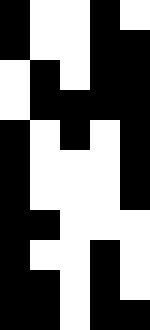[["black", "white", "white", "black", "white"], ["black", "white", "white", "black", "black"], ["white", "black", "white", "black", "black"], ["white", "black", "black", "black", "black"], ["black", "white", "black", "white", "black"], ["black", "white", "white", "white", "black"], ["black", "white", "white", "white", "black"], ["black", "black", "white", "white", "white"], ["black", "white", "white", "black", "white"], ["black", "black", "white", "black", "white"], ["black", "black", "white", "black", "black"]]